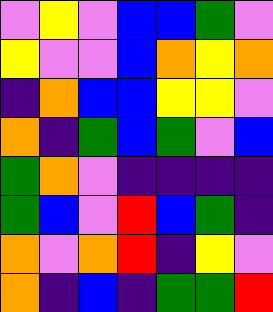[["violet", "yellow", "violet", "blue", "blue", "green", "violet"], ["yellow", "violet", "violet", "blue", "orange", "yellow", "orange"], ["indigo", "orange", "blue", "blue", "yellow", "yellow", "violet"], ["orange", "indigo", "green", "blue", "green", "violet", "blue"], ["green", "orange", "violet", "indigo", "indigo", "indigo", "indigo"], ["green", "blue", "violet", "red", "blue", "green", "indigo"], ["orange", "violet", "orange", "red", "indigo", "yellow", "violet"], ["orange", "indigo", "blue", "indigo", "green", "green", "red"]]